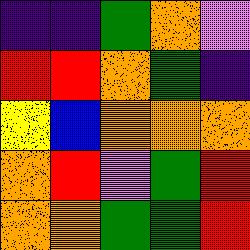[["indigo", "indigo", "green", "orange", "violet"], ["red", "red", "orange", "green", "indigo"], ["yellow", "blue", "orange", "orange", "orange"], ["orange", "red", "violet", "green", "red"], ["orange", "orange", "green", "green", "red"]]